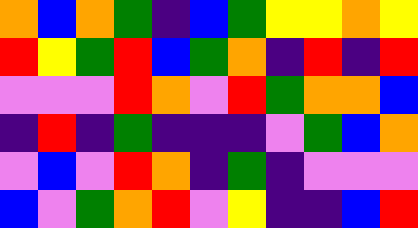[["orange", "blue", "orange", "green", "indigo", "blue", "green", "yellow", "yellow", "orange", "yellow"], ["red", "yellow", "green", "red", "blue", "green", "orange", "indigo", "red", "indigo", "red"], ["violet", "violet", "violet", "red", "orange", "violet", "red", "green", "orange", "orange", "blue"], ["indigo", "red", "indigo", "green", "indigo", "indigo", "indigo", "violet", "green", "blue", "orange"], ["violet", "blue", "violet", "red", "orange", "indigo", "green", "indigo", "violet", "violet", "violet"], ["blue", "violet", "green", "orange", "red", "violet", "yellow", "indigo", "indigo", "blue", "red"]]